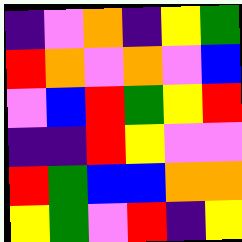[["indigo", "violet", "orange", "indigo", "yellow", "green"], ["red", "orange", "violet", "orange", "violet", "blue"], ["violet", "blue", "red", "green", "yellow", "red"], ["indigo", "indigo", "red", "yellow", "violet", "violet"], ["red", "green", "blue", "blue", "orange", "orange"], ["yellow", "green", "violet", "red", "indigo", "yellow"]]